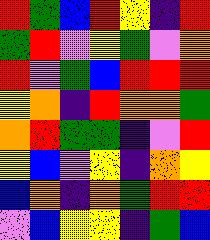[["red", "green", "blue", "red", "yellow", "indigo", "red"], ["green", "red", "violet", "yellow", "green", "violet", "orange"], ["red", "violet", "green", "blue", "red", "red", "red"], ["yellow", "orange", "indigo", "red", "orange", "orange", "green"], ["orange", "red", "green", "green", "indigo", "violet", "red"], ["yellow", "blue", "violet", "yellow", "indigo", "orange", "yellow"], ["blue", "orange", "indigo", "orange", "green", "red", "red"], ["violet", "blue", "yellow", "yellow", "indigo", "green", "blue"]]